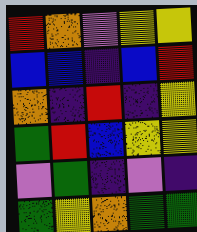[["red", "orange", "violet", "yellow", "yellow"], ["blue", "blue", "indigo", "blue", "red"], ["orange", "indigo", "red", "indigo", "yellow"], ["green", "red", "blue", "yellow", "yellow"], ["violet", "green", "indigo", "violet", "indigo"], ["green", "yellow", "orange", "green", "green"]]